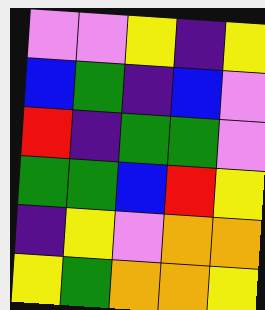[["violet", "violet", "yellow", "indigo", "yellow"], ["blue", "green", "indigo", "blue", "violet"], ["red", "indigo", "green", "green", "violet"], ["green", "green", "blue", "red", "yellow"], ["indigo", "yellow", "violet", "orange", "orange"], ["yellow", "green", "orange", "orange", "yellow"]]